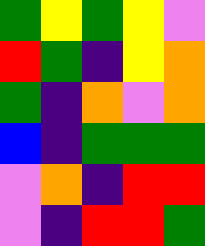[["green", "yellow", "green", "yellow", "violet"], ["red", "green", "indigo", "yellow", "orange"], ["green", "indigo", "orange", "violet", "orange"], ["blue", "indigo", "green", "green", "green"], ["violet", "orange", "indigo", "red", "red"], ["violet", "indigo", "red", "red", "green"]]